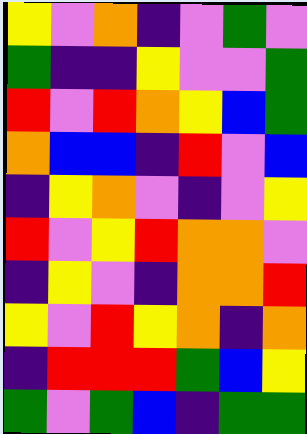[["yellow", "violet", "orange", "indigo", "violet", "green", "violet"], ["green", "indigo", "indigo", "yellow", "violet", "violet", "green"], ["red", "violet", "red", "orange", "yellow", "blue", "green"], ["orange", "blue", "blue", "indigo", "red", "violet", "blue"], ["indigo", "yellow", "orange", "violet", "indigo", "violet", "yellow"], ["red", "violet", "yellow", "red", "orange", "orange", "violet"], ["indigo", "yellow", "violet", "indigo", "orange", "orange", "red"], ["yellow", "violet", "red", "yellow", "orange", "indigo", "orange"], ["indigo", "red", "red", "red", "green", "blue", "yellow"], ["green", "violet", "green", "blue", "indigo", "green", "green"]]